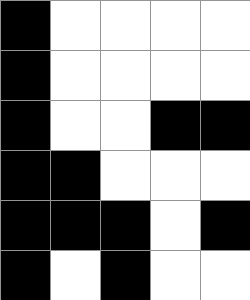[["black", "white", "white", "white", "white"], ["black", "white", "white", "white", "white"], ["black", "white", "white", "black", "black"], ["black", "black", "white", "white", "white"], ["black", "black", "black", "white", "black"], ["black", "white", "black", "white", "white"]]